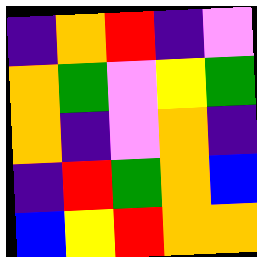[["indigo", "orange", "red", "indigo", "violet"], ["orange", "green", "violet", "yellow", "green"], ["orange", "indigo", "violet", "orange", "indigo"], ["indigo", "red", "green", "orange", "blue"], ["blue", "yellow", "red", "orange", "orange"]]